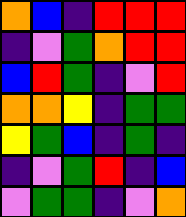[["orange", "blue", "indigo", "red", "red", "red"], ["indigo", "violet", "green", "orange", "red", "red"], ["blue", "red", "green", "indigo", "violet", "red"], ["orange", "orange", "yellow", "indigo", "green", "green"], ["yellow", "green", "blue", "indigo", "green", "indigo"], ["indigo", "violet", "green", "red", "indigo", "blue"], ["violet", "green", "green", "indigo", "violet", "orange"]]